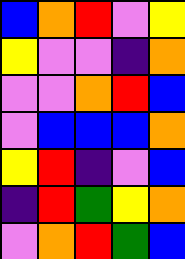[["blue", "orange", "red", "violet", "yellow"], ["yellow", "violet", "violet", "indigo", "orange"], ["violet", "violet", "orange", "red", "blue"], ["violet", "blue", "blue", "blue", "orange"], ["yellow", "red", "indigo", "violet", "blue"], ["indigo", "red", "green", "yellow", "orange"], ["violet", "orange", "red", "green", "blue"]]